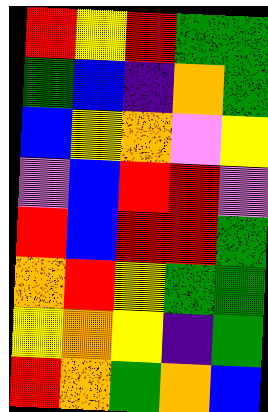[["red", "yellow", "red", "green", "green"], ["green", "blue", "indigo", "orange", "green"], ["blue", "yellow", "orange", "violet", "yellow"], ["violet", "blue", "red", "red", "violet"], ["red", "blue", "red", "red", "green"], ["orange", "red", "yellow", "green", "green"], ["yellow", "orange", "yellow", "indigo", "green"], ["red", "orange", "green", "orange", "blue"]]